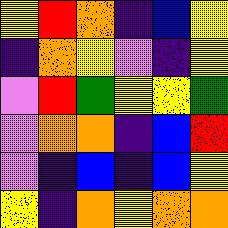[["yellow", "red", "orange", "indigo", "blue", "yellow"], ["indigo", "orange", "yellow", "violet", "indigo", "yellow"], ["violet", "red", "green", "yellow", "yellow", "green"], ["violet", "orange", "orange", "indigo", "blue", "red"], ["violet", "indigo", "blue", "indigo", "blue", "yellow"], ["yellow", "indigo", "orange", "yellow", "orange", "orange"]]